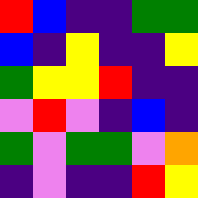[["red", "blue", "indigo", "indigo", "green", "green"], ["blue", "indigo", "yellow", "indigo", "indigo", "yellow"], ["green", "yellow", "yellow", "red", "indigo", "indigo"], ["violet", "red", "violet", "indigo", "blue", "indigo"], ["green", "violet", "green", "green", "violet", "orange"], ["indigo", "violet", "indigo", "indigo", "red", "yellow"]]